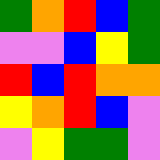[["green", "orange", "red", "blue", "green"], ["violet", "violet", "blue", "yellow", "green"], ["red", "blue", "red", "orange", "orange"], ["yellow", "orange", "red", "blue", "violet"], ["violet", "yellow", "green", "green", "violet"]]